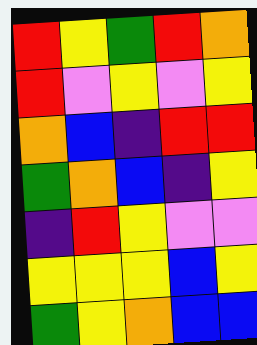[["red", "yellow", "green", "red", "orange"], ["red", "violet", "yellow", "violet", "yellow"], ["orange", "blue", "indigo", "red", "red"], ["green", "orange", "blue", "indigo", "yellow"], ["indigo", "red", "yellow", "violet", "violet"], ["yellow", "yellow", "yellow", "blue", "yellow"], ["green", "yellow", "orange", "blue", "blue"]]